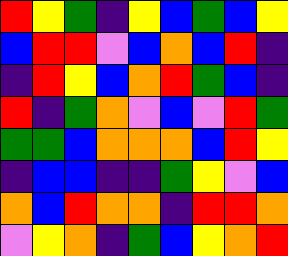[["red", "yellow", "green", "indigo", "yellow", "blue", "green", "blue", "yellow"], ["blue", "red", "red", "violet", "blue", "orange", "blue", "red", "indigo"], ["indigo", "red", "yellow", "blue", "orange", "red", "green", "blue", "indigo"], ["red", "indigo", "green", "orange", "violet", "blue", "violet", "red", "green"], ["green", "green", "blue", "orange", "orange", "orange", "blue", "red", "yellow"], ["indigo", "blue", "blue", "indigo", "indigo", "green", "yellow", "violet", "blue"], ["orange", "blue", "red", "orange", "orange", "indigo", "red", "red", "orange"], ["violet", "yellow", "orange", "indigo", "green", "blue", "yellow", "orange", "red"]]